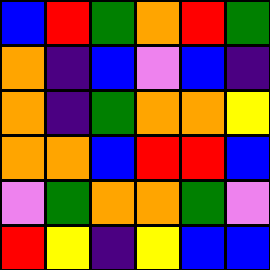[["blue", "red", "green", "orange", "red", "green"], ["orange", "indigo", "blue", "violet", "blue", "indigo"], ["orange", "indigo", "green", "orange", "orange", "yellow"], ["orange", "orange", "blue", "red", "red", "blue"], ["violet", "green", "orange", "orange", "green", "violet"], ["red", "yellow", "indigo", "yellow", "blue", "blue"]]